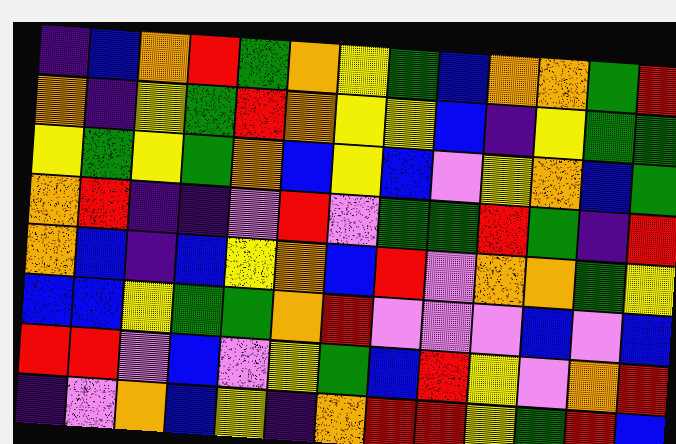[["indigo", "blue", "orange", "red", "green", "orange", "yellow", "green", "blue", "orange", "orange", "green", "red"], ["orange", "indigo", "yellow", "green", "red", "orange", "yellow", "yellow", "blue", "indigo", "yellow", "green", "green"], ["yellow", "green", "yellow", "green", "orange", "blue", "yellow", "blue", "violet", "yellow", "orange", "blue", "green"], ["orange", "red", "indigo", "indigo", "violet", "red", "violet", "green", "green", "red", "green", "indigo", "red"], ["orange", "blue", "indigo", "blue", "yellow", "orange", "blue", "red", "violet", "orange", "orange", "green", "yellow"], ["blue", "blue", "yellow", "green", "green", "orange", "red", "violet", "violet", "violet", "blue", "violet", "blue"], ["red", "red", "violet", "blue", "violet", "yellow", "green", "blue", "red", "yellow", "violet", "orange", "red"], ["indigo", "violet", "orange", "blue", "yellow", "indigo", "orange", "red", "red", "yellow", "green", "red", "blue"]]